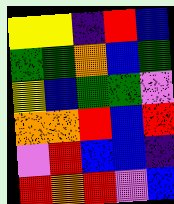[["yellow", "yellow", "indigo", "red", "blue"], ["green", "green", "orange", "blue", "green"], ["yellow", "blue", "green", "green", "violet"], ["orange", "orange", "red", "blue", "red"], ["violet", "red", "blue", "blue", "indigo"], ["red", "orange", "red", "violet", "blue"]]